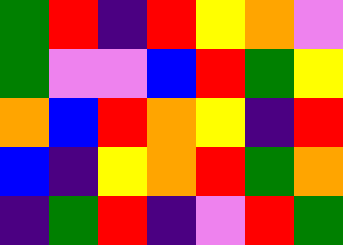[["green", "red", "indigo", "red", "yellow", "orange", "violet"], ["green", "violet", "violet", "blue", "red", "green", "yellow"], ["orange", "blue", "red", "orange", "yellow", "indigo", "red"], ["blue", "indigo", "yellow", "orange", "red", "green", "orange"], ["indigo", "green", "red", "indigo", "violet", "red", "green"]]